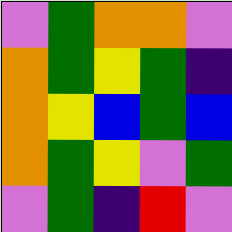[["violet", "green", "orange", "orange", "violet"], ["orange", "green", "yellow", "green", "indigo"], ["orange", "yellow", "blue", "green", "blue"], ["orange", "green", "yellow", "violet", "green"], ["violet", "green", "indigo", "red", "violet"]]